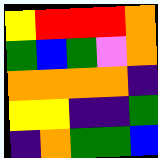[["yellow", "red", "red", "red", "orange"], ["green", "blue", "green", "violet", "orange"], ["orange", "orange", "orange", "orange", "indigo"], ["yellow", "yellow", "indigo", "indigo", "green"], ["indigo", "orange", "green", "green", "blue"]]